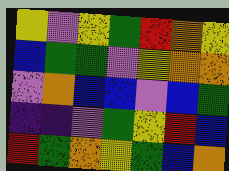[["yellow", "violet", "yellow", "green", "red", "orange", "yellow"], ["blue", "green", "green", "violet", "yellow", "orange", "orange"], ["violet", "orange", "blue", "blue", "violet", "blue", "green"], ["indigo", "indigo", "violet", "green", "yellow", "red", "blue"], ["red", "green", "orange", "yellow", "green", "blue", "orange"]]